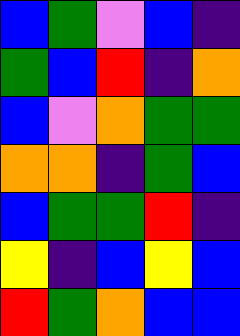[["blue", "green", "violet", "blue", "indigo"], ["green", "blue", "red", "indigo", "orange"], ["blue", "violet", "orange", "green", "green"], ["orange", "orange", "indigo", "green", "blue"], ["blue", "green", "green", "red", "indigo"], ["yellow", "indigo", "blue", "yellow", "blue"], ["red", "green", "orange", "blue", "blue"]]